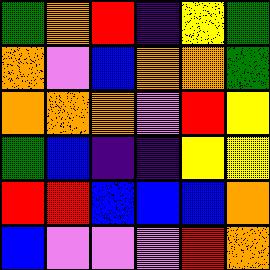[["green", "orange", "red", "indigo", "yellow", "green"], ["orange", "violet", "blue", "orange", "orange", "green"], ["orange", "orange", "orange", "violet", "red", "yellow"], ["green", "blue", "indigo", "indigo", "yellow", "yellow"], ["red", "red", "blue", "blue", "blue", "orange"], ["blue", "violet", "violet", "violet", "red", "orange"]]